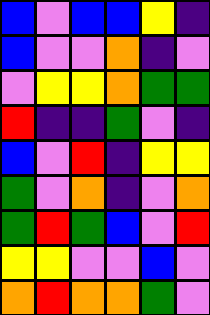[["blue", "violet", "blue", "blue", "yellow", "indigo"], ["blue", "violet", "violet", "orange", "indigo", "violet"], ["violet", "yellow", "yellow", "orange", "green", "green"], ["red", "indigo", "indigo", "green", "violet", "indigo"], ["blue", "violet", "red", "indigo", "yellow", "yellow"], ["green", "violet", "orange", "indigo", "violet", "orange"], ["green", "red", "green", "blue", "violet", "red"], ["yellow", "yellow", "violet", "violet", "blue", "violet"], ["orange", "red", "orange", "orange", "green", "violet"]]